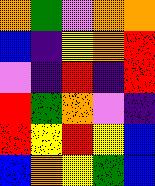[["orange", "green", "violet", "orange", "orange"], ["blue", "indigo", "yellow", "orange", "red"], ["violet", "indigo", "red", "indigo", "red"], ["red", "green", "orange", "violet", "indigo"], ["red", "yellow", "red", "yellow", "blue"], ["blue", "orange", "yellow", "green", "blue"]]